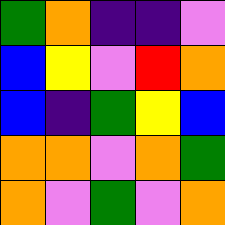[["green", "orange", "indigo", "indigo", "violet"], ["blue", "yellow", "violet", "red", "orange"], ["blue", "indigo", "green", "yellow", "blue"], ["orange", "orange", "violet", "orange", "green"], ["orange", "violet", "green", "violet", "orange"]]